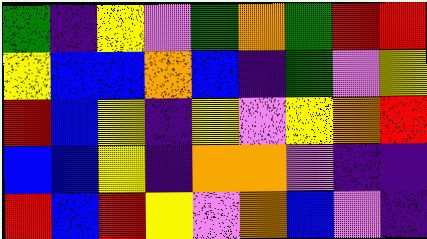[["green", "indigo", "yellow", "violet", "green", "orange", "green", "red", "red"], ["yellow", "blue", "blue", "orange", "blue", "indigo", "green", "violet", "yellow"], ["red", "blue", "yellow", "indigo", "yellow", "violet", "yellow", "orange", "red"], ["blue", "blue", "yellow", "indigo", "orange", "orange", "violet", "indigo", "indigo"], ["red", "blue", "red", "yellow", "violet", "orange", "blue", "violet", "indigo"]]